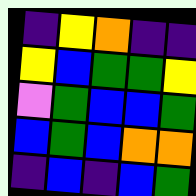[["indigo", "yellow", "orange", "indigo", "indigo"], ["yellow", "blue", "green", "green", "yellow"], ["violet", "green", "blue", "blue", "green"], ["blue", "green", "blue", "orange", "orange"], ["indigo", "blue", "indigo", "blue", "green"]]